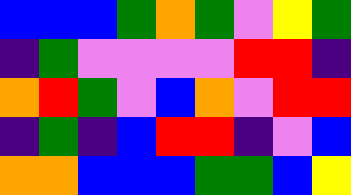[["blue", "blue", "blue", "green", "orange", "green", "violet", "yellow", "green"], ["indigo", "green", "violet", "violet", "violet", "violet", "red", "red", "indigo"], ["orange", "red", "green", "violet", "blue", "orange", "violet", "red", "red"], ["indigo", "green", "indigo", "blue", "red", "red", "indigo", "violet", "blue"], ["orange", "orange", "blue", "blue", "blue", "green", "green", "blue", "yellow"]]